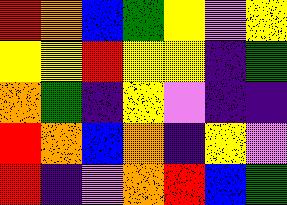[["red", "orange", "blue", "green", "yellow", "violet", "yellow"], ["yellow", "yellow", "red", "yellow", "yellow", "indigo", "green"], ["orange", "green", "indigo", "yellow", "violet", "indigo", "indigo"], ["red", "orange", "blue", "orange", "indigo", "yellow", "violet"], ["red", "indigo", "violet", "orange", "red", "blue", "green"]]